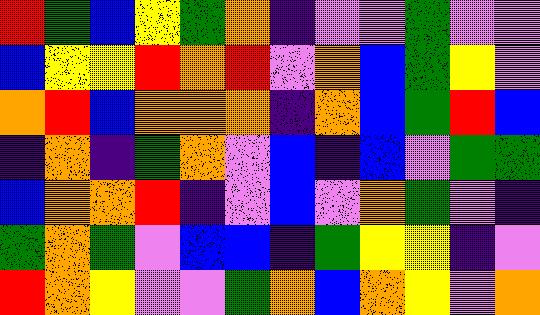[["red", "green", "blue", "yellow", "green", "orange", "indigo", "violet", "violet", "green", "violet", "violet"], ["blue", "yellow", "yellow", "red", "orange", "red", "violet", "orange", "blue", "green", "yellow", "violet"], ["orange", "red", "blue", "orange", "orange", "orange", "indigo", "orange", "blue", "green", "red", "blue"], ["indigo", "orange", "indigo", "green", "orange", "violet", "blue", "indigo", "blue", "violet", "green", "green"], ["blue", "orange", "orange", "red", "indigo", "violet", "blue", "violet", "orange", "green", "violet", "indigo"], ["green", "orange", "green", "violet", "blue", "blue", "indigo", "green", "yellow", "yellow", "indigo", "violet"], ["red", "orange", "yellow", "violet", "violet", "green", "orange", "blue", "orange", "yellow", "violet", "orange"]]